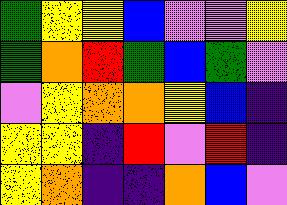[["green", "yellow", "yellow", "blue", "violet", "violet", "yellow"], ["green", "orange", "red", "green", "blue", "green", "violet"], ["violet", "yellow", "orange", "orange", "yellow", "blue", "indigo"], ["yellow", "yellow", "indigo", "red", "violet", "red", "indigo"], ["yellow", "orange", "indigo", "indigo", "orange", "blue", "violet"]]